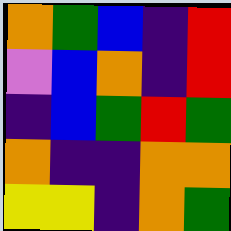[["orange", "green", "blue", "indigo", "red"], ["violet", "blue", "orange", "indigo", "red"], ["indigo", "blue", "green", "red", "green"], ["orange", "indigo", "indigo", "orange", "orange"], ["yellow", "yellow", "indigo", "orange", "green"]]